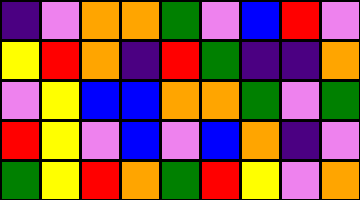[["indigo", "violet", "orange", "orange", "green", "violet", "blue", "red", "violet"], ["yellow", "red", "orange", "indigo", "red", "green", "indigo", "indigo", "orange"], ["violet", "yellow", "blue", "blue", "orange", "orange", "green", "violet", "green"], ["red", "yellow", "violet", "blue", "violet", "blue", "orange", "indigo", "violet"], ["green", "yellow", "red", "orange", "green", "red", "yellow", "violet", "orange"]]